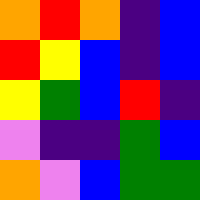[["orange", "red", "orange", "indigo", "blue"], ["red", "yellow", "blue", "indigo", "blue"], ["yellow", "green", "blue", "red", "indigo"], ["violet", "indigo", "indigo", "green", "blue"], ["orange", "violet", "blue", "green", "green"]]